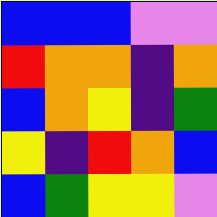[["blue", "blue", "blue", "violet", "violet"], ["red", "orange", "orange", "indigo", "orange"], ["blue", "orange", "yellow", "indigo", "green"], ["yellow", "indigo", "red", "orange", "blue"], ["blue", "green", "yellow", "yellow", "violet"]]